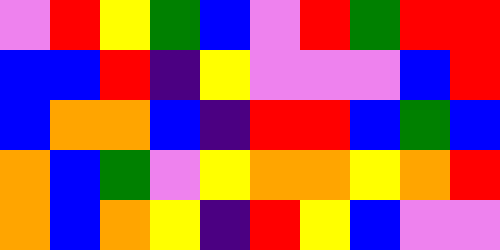[["violet", "red", "yellow", "green", "blue", "violet", "red", "green", "red", "red"], ["blue", "blue", "red", "indigo", "yellow", "violet", "violet", "violet", "blue", "red"], ["blue", "orange", "orange", "blue", "indigo", "red", "red", "blue", "green", "blue"], ["orange", "blue", "green", "violet", "yellow", "orange", "orange", "yellow", "orange", "red"], ["orange", "blue", "orange", "yellow", "indigo", "red", "yellow", "blue", "violet", "violet"]]